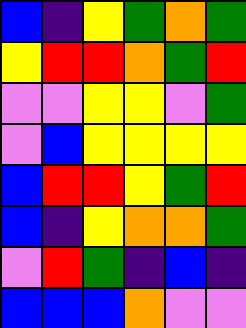[["blue", "indigo", "yellow", "green", "orange", "green"], ["yellow", "red", "red", "orange", "green", "red"], ["violet", "violet", "yellow", "yellow", "violet", "green"], ["violet", "blue", "yellow", "yellow", "yellow", "yellow"], ["blue", "red", "red", "yellow", "green", "red"], ["blue", "indigo", "yellow", "orange", "orange", "green"], ["violet", "red", "green", "indigo", "blue", "indigo"], ["blue", "blue", "blue", "orange", "violet", "violet"]]